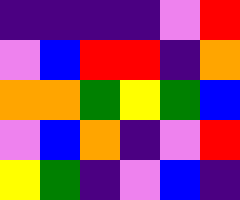[["indigo", "indigo", "indigo", "indigo", "violet", "red"], ["violet", "blue", "red", "red", "indigo", "orange"], ["orange", "orange", "green", "yellow", "green", "blue"], ["violet", "blue", "orange", "indigo", "violet", "red"], ["yellow", "green", "indigo", "violet", "blue", "indigo"]]